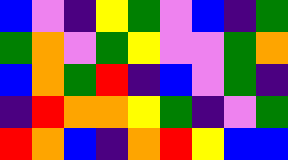[["blue", "violet", "indigo", "yellow", "green", "violet", "blue", "indigo", "green"], ["green", "orange", "violet", "green", "yellow", "violet", "violet", "green", "orange"], ["blue", "orange", "green", "red", "indigo", "blue", "violet", "green", "indigo"], ["indigo", "red", "orange", "orange", "yellow", "green", "indigo", "violet", "green"], ["red", "orange", "blue", "indigo", "orange", "red", "yellow", "blue", "blue"]]